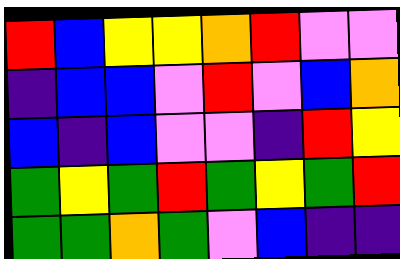[["red", "blue", "yellow", "yellow", "orange", "red", "violet", "violet"], ["indigo", "blue", "blue", "violet", "red", "violet", "blue", "orange"], ["blue", "indigo", "blue", "violet", "violet", "indigo", "red", "yellow"], ["green", "yellow", "green", "red", "green", "yellow", "green", "red"], ["green", "green", "orange", "green", "violet", "blue", "indigo", "indigo"]]